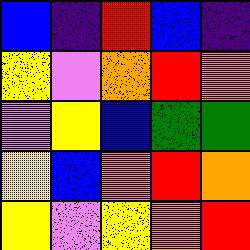[["blue", "indigo", "red", "blue", "indigo"], ["yellow", "violet", "orange", "red", "orange"], ["violet", "yellow", "blue", "green", "green"], ["yellow", "blue", "orange", "red", "orange"], ["yellow", "violet", "yellow", "orange", "red"]]